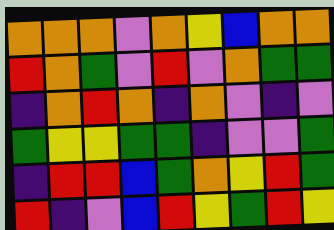[["orange", "orange", "orange", "violet", "orange", "yellow", "blue", "orange", "orange"], ["red", "orange", "green", "violet", "red", "violet", "orange", "green", "green"], ["indigo", "orange", "red", "orange", "indigo", "orange", "violet", "indigo", "violet"], ["green", "yellow", "yellow", "green", "green", "indigo", "violet", "violet", "green"], ["indigo", "red", "red", "blue", "green", "orange", "yellow", "red", "green"], ["red", "indigo", "violet", "blue", "red", "yellow", "green", "red", "yellow"]]